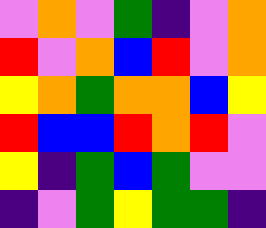[["violet", "orange", "violet", "green", "indigo", "violet", "orange"], ["red", "violet", "orange", "blue", "red", "violet", "orange"], ["yellow", "orange", "green", "orange", "orange", "blue", "yellow"], ["red", "blue", "blue", "red", "orange", "red", "violet"], ["yellow", "indigo", "green", "blue", "green", "violet", "violet"], ["indigo", "violet", "green", "yellow", "green", "green", "indigo"]]